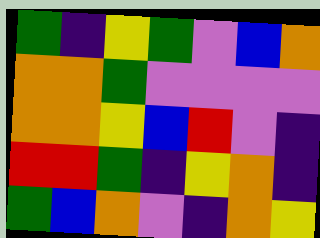[["green", "indigo", "yellow", "green", "violet", "blue", "orange"], ["orange", "orange", "green", "violet", "violet", "violet", "violet"], ["orange", "orange", "yellow", "blue", "red", "violet", "indigo"], ["red", "red", "green", "indigo", "yellow", "orange", "indigo"], ["green", "blue", "orange", "violet", "indigo", "orange", "yellow"]]